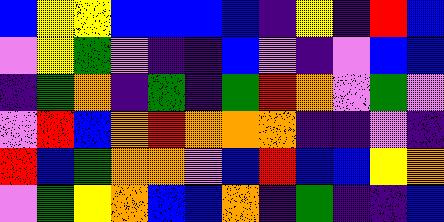[["blue", "yellow", "yellow", "blue", "blue", "blue", "blue", "indigo", "yellow", "indigo", "red", "blue"], ["violet", "yellow", "green", "violet", "indigo", "indigo", "blue", "violet", "indigo", "violet", "blue", "blue"], ["indigo", "green", "orange", "indigo", "green", "indigo", "green", "red", "orange", "violet", "green", "violet"], ["violet", "red", "blue", "orange", "red", "orange", "orange", "orange", "indigo", "indigo", "violet", "indigo"], ["red", "blue", "green", "orange", "orange", "violet", "blue", "red", "blue", "blue", "yellow", "orange"], ["violet", "green", "yellow", "orange", "blue", "blue", "orange", "indigo", "green", "indigo", "indigo", "blue"]]